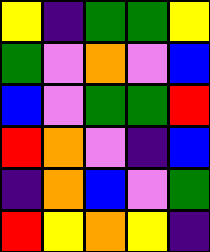[["yellow", "indigo", "green", "green", "yellow"], ["green", "violet", "orange", "violet", "blue"], ["blue", "violet", "green", "green", "red"], ["red", "orange", "violet", "indigo", "blue"], ["indigo", "orange", "blue", "violet", "green"], ["red", "yellow", "orange", "yellow", "indigo"]]